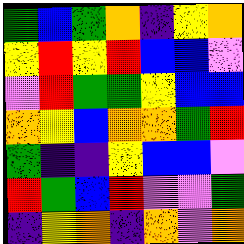[["green", "blue", "green", "orange", "indigo", "yellow", "orange"], ["yellow", "red", "yellow", "red", "blue", "blue", "violet"], ["violet", "red", "green", "green", "yellow", "blue", "blue"], ["orange", "yellow", "blue", "orange", "orange", "green", "red"], ["green", "indigo", "indigo", "yellow", "blue", "blue", "violet"], ["red", "green", "blue", "red", "violet", "violet", "green"], ["indigo", "yellow", "orange", "indigo", "orange", "violet", "orange"]]